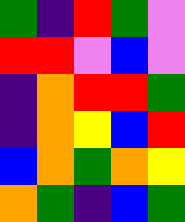[["green", "indigo", "red", "green", "violet"], ["red", "red", "violet", "blue", "violet"], ["indigo", "orange", "red", "red", "green"], ["indigo", "orange", "yellow", "blue", "red"], ["blue", "orange", "green", "orange", "yellow"], ["orange", "green", "indigo", "blue", "green"]]